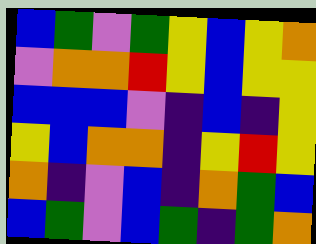[["blue", "green", "violet", "green", "yellow", "blue", "yellow", "orange"], ["violet", "orange", "orange", "red", "yellow", "blue", "yellow", "yellow"], ["blue", "blue", "blue", "violet", "indigo", "blue", "indigo", "yellow"], ["yellow", "blue", "orange", "orange", "indigo", "yellow", "red", "yellow"], ["orange", "indigo", "violet", "blue", "indigo", "orange", "green", "blue"], ["blue", "green", "violet", "blue", "green", "indigo", "green", "orange"]]